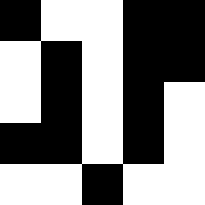[["black", "white", "white", "black", "black"], ["white", "black", "white", "black", "black"], ["white", "black", "white", "black", "white"], ["black", "black", "white", "black", "white"], ["white", "white", "black", "white", "white"]]